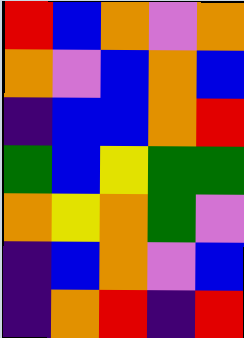[["red", "blue", "orange", "violet", "orange"], ["orange", "violet", "blue", "orange", "blue"], ["indigo", "blue", "blue", "orange", "red"], ["green", "blue", "yellow", "green", "green"], ["orange", "yellow", "orange", "green", "violet"], ["indigo", "blue", "orange", "violet", "blue"], ["indigo", "orange", "red", "indigo", "red"]]